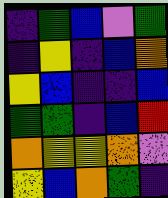[["indigo", "green", "blue", "violet", "green"], ["indigo", "yellow", "indigo", "blue", "orange"], ["yellow", "blue", "indigo", "indigo", "blue"], ["green", "green", "indigo", "blue", "red"], ["orange", "yellow", "yellow", "orange", "violet"], ["yellow", "blue", "orange", "green", "indigo"]]